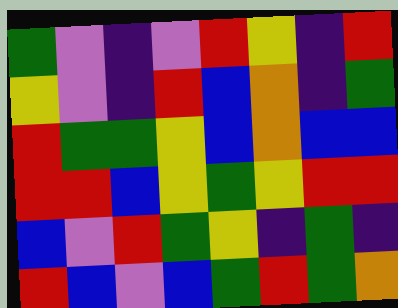[["green", "violet", "indigo", "violet", "red", "yellow", "indigo", "red"], ["yellow", "violet", "indigo", "red", "blue", "orange", "indigo", "green"], ["red", "green", "green", "yellow", "blue", "orange", "blue", "blue"], ["red", "red", "blue", "yellow", "green", "yellow", "red", "red"], ["blue", "violet", "red", "green", "yellow", "indigo", "green", "indigo"], ["red", "blue", "violet", "blue", "green", "red", "green", "orange"]]